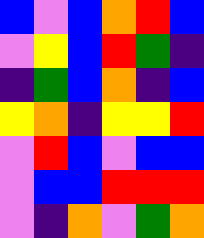[["blue", "violet", "blue", "orange", "red", "blue"], ["violet", "yellow", "blue", "red", "green", "indigo"], ["indigo", "green", "blue", "orange", "indigo", "blue"], ["yellow", "orange", "indigo", "yellow", "yellow", "red"], ["violet", "red", "blue", "violet", "blue", "blue"], ["violet", "blue", "blue", "red", "red", "red"], ["violet", "indigo", "orange", "violet", "green", "orange"]]